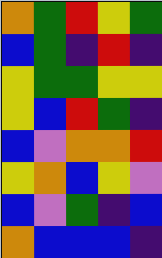[["orange", "green", "red", "yellow", "green"], ["blue", "green", "indigo", "red", "indigo"], ["yellow", "green", "green", "yellow", "yellow"], ["yellow", "blue", "red", "green", "indigo"], ["blue", "violet", "orange", "orange", "red"], ["yellow", "orange", "blue", "yellow", "violet"], ["blue", "violet", "green", "indigo", "blue"], ["orange", "blue", "blue", "blue", "indigo"]]